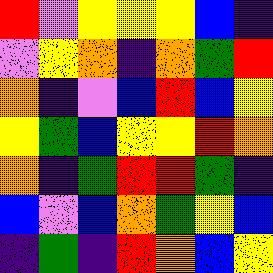[["red", "violet", "yellow", "yellow", "yellow", "blue", "indigo"], ["violet", "yellow", "orange", "indigo", "orange", "green", "red"], ["orange", "indigo", "violet", "blue", "red", "blue", "yellow"], ["yellow", "green", "blue", "yellow", "yellow", "red", "orange"], ["orange", "indigo", "green", "red", "red", "green", "indigo"], ["blue", "violet", "blue", "orange", "green", "yellow", "blue"], ["indigo", "green", "indigo", "red", "orange", "blue", "yellow"]]